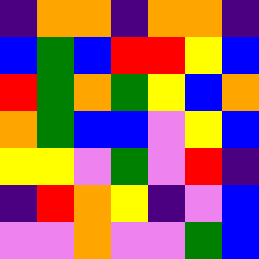[["indigo", "orange", "orange", "indigo", "orange", "orange", "indigo"], ["blue", "green", "blue", "red", "red", "yellow", "blue"], ["red", "green", "orange", "green", "yellow", "blue", "orange"], ["orange", "green", "blue", "blue", "violet", "yellow", "blue"], ["yellow", "yellow", "violet", "green", "violet", "red", "indigo"], ["indigo", "red", "orange", "yellow", "indigo", "violet", "blue"], ["violet", "violet", "orange", "violet", "violet", "green", "blue"]]